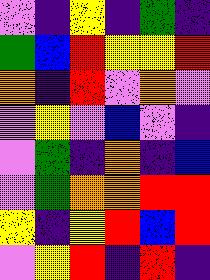[["violet", "indigo", "yellow", "indigo", "green", "indigo"], ["green", "blue", "red", "yellow", "yellow", "red"], ["orange", "indigo", "red", "violet", "orange", "violet"], ["violet", "yellow", "violet", "blue", "violet", "indigo"], ["violet", "green", "indigo", "orange", "indigo", "blue"], ["violet", "green", "orange", "orange", "red", "red"], ["yellow", "indigo", "yellow", "red", "blue", "red"], ["violet", "yellow", "red", "indigo", "red", "indigo"]]